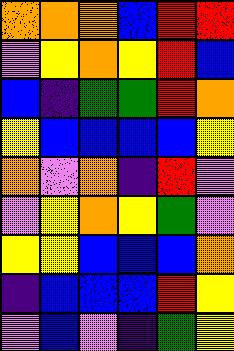[["orange", "orange", "orange", "blue", "red", "red"], ["violet", "yellow", "orange", "yellow", "red", "blue"], ["blue", "indigo", "green", "green", "red", "orange"], ["yellow", "blue", "blue", "blue", "blue", "yellow"], ["orange", "violet", "orange", "indigo", "red", "violet"], ["violet", "yellow", "orange", "yellow", "green", "violet"], ["yellow", "yellow", "blue", "blue", "blue", "orange"], ["indigo", "blue", "blue", "blue", "red", "yellow"], ["violet", "blue", "violet", "indigo", "green", "yellow"]]